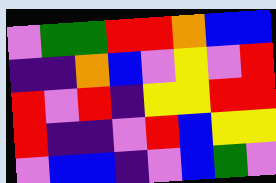[["violet", "green", "green", "red", "red", "orange", "blue", "blue"], ["indigo", "indigo", "orange", "blue", "violet", "yellow", "violet", "red"], ["red", "violet", "red", "indigo", "yellow", "yellow", "red", "red"], ["red", "indigo", "indigo", "violet", "red", "blue", "yellow", "yellow"], ["violet", "blue", "blue", "indigo", "violet", "blue", "green", "violet"]]